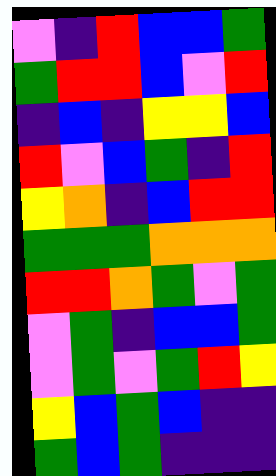[["violet", "indigo", "red", "blue", "blue", "green"], ["green", "red", "red", "blue", "violet", "red"], ["indigo", "blue", "indigo", "yellow", "yellow", "blue"], ["red", "violet", "blue", "green", "indigo", "red"], ["yellow", "orange", "indigo", "blue", "red", "red"], ["green", "green", "green", "orange", "orange", "orange"], ["red", "red", "orange", "green", "violet", "green"], ["violet", "green", "indigo", "blue", "blue", "green"], ["violet", "green", "violet", "green", "red", "yellow"], ["yellow", "blue", "green", "blue", "indigo", "indigo"], ["green", "blue", "green", "indigo", "indigo", "indigo"]]